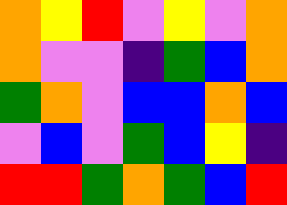[["orange", "yellow", "red", "violet", "yellow", "violet", "orange"], ["orange", "violet", "violet", "indigo", "green", "blue", "orange"], ["green", "orange", "violet", "blue", "blue", "orange", "blue"], ["violet", "blue", "violet", "green", "blue", "yellow", "indigo"], ["red", "red", "green", "orange", "green", "blue", "red"]]